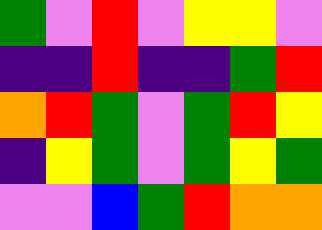[["green", "violet", "red", "violet", "yellow", "yellow", "violet"], ["indigo", "indigo", "red", "indigo", "indigo", "green", "red"], ["orange", "red", "green", "violet", "green", "red", "yellow"], ["indigo", "yellow", "green", "violet", "green", "yellow", "green"], ["violet", "violet", "blue", "green", "red", "orange", "orange"]]